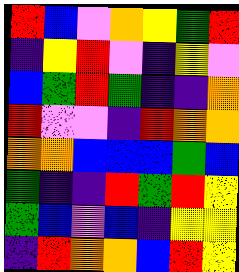[["red", "blue", "violet", "orange", "yellow", "green", "red"], ["indigo", "yellow", "red", "violet", "indigo", "yellow", "violet"], ["blue", "green", "red", "green", "indigo", "indigo", "orange"], ["red", "violet", "violet", "indigo", "red", "orange", "orange"], ["orange", "orange", "blue", "blue", "blue", "green", "blue"], ["green", "indigo", "indigo", "red", "green", "red", "yellow"], ["green", "blue", "violet", "blue", "indigo", "yellow", "yellow"], ["indigo", "red", "orange", "orange", "blue", "red", "yellow"]]